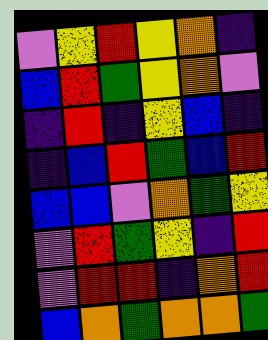[["violet", "yellow", "red", "yellow", "orange", "indigo"], ["blue", "red", "green", "yellow", "orange", "violet"], ["indigo", "red", "indigo", "yellow", "blue", "indigo"], ["indigo", "blue", "red", "green", "blue", "red"], ["blue", "blue", "violet", "orange", "green", "yellow"], ["violet", "red", "green", "yellow", "indigo", "red"], ["violet", "red", "red", "indigo", "orange", "red"], ["blue", "orange", "green", "orange", "orange", "green"]]